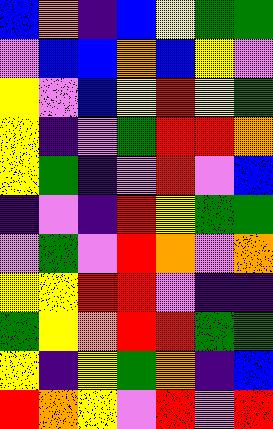[["blue", "orange", "indigo", "blue", "yellow", "green", "green"], ["violet", "blue", "blue", "orange", "blue", "yellow", "violet"], ["yellow", "violet", "blue", "yellow", "red", "yellow", "green"], ["yellow", "indigo", "violet", "green", "red", "red", "orange"], ["yellow", "green", "indigo", "violet", "red", "violet", "blue"], ["indigo", "violet", "indigo", "red", "yellow", "green", "green"], ["violet", "green", "violet", "red", "orange", "violet", "orange"], ["yellow", "yellow", "red", "red", "violet", "indigo", "indigo"], ["green", "yellow", "orange", "red", "red", "green", "green"], ["yellow", "indigo", "yellow", "green", "orange", "indigo", "blue"], ["red", "orange", "yellow", "violet", "red", "violet", "red"]]